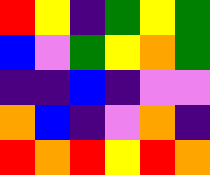[["red", "yellow", "indigo", "green", "yellow", "green"], ["blue", "violet", "green", "yellow", "orange", "green"], ["indigo", "indigo", "blue", "indigo", "violet", "violet"], ["orange", "blue", "indigo", "violet", "orange", "indigo"], ["red", "orange", "red", "yellow", "red", "orange"]]